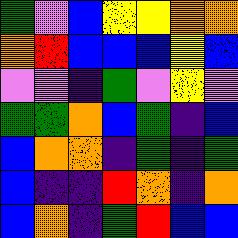[["green", "violet", "blue", "yellow", "yellow", "orange", "orange"], ["orange", "red", "blue", "blue", "blue", "yellow", "blue"], ["violet", "violet", "indigo", "green", "violet", "yellow", "violet"], ["green", "green", "orange", "blue", "green", "indigo", "blue"], ["blue", "orange", "orange", "indigo", "green", "indigo", "green"], ["blue", "indigo", "indigo", "red", "orange", "indigo", "orange"], ["blue", "orange", "indigo", "green", "red", "blue", "blue"]]